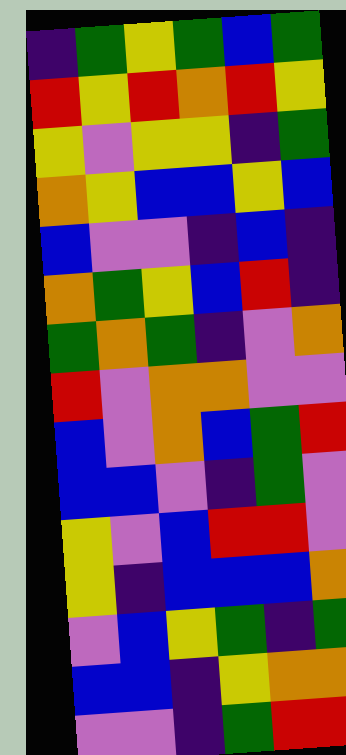[["indigo", "green", "yellow", "green", "blue", "green"], ["red", "yellow", "red", "orange", "red", "yellow"], ["yellow", "violet", "yellow", "yellow", "indigo", "green"], ["orange", "yellow", "blue", "blue", "yellow", "blue"], ["blue", "violet", "violet", "indigo", "blue", "indigo"], ["orange", "green", "yellow", "blue", "red", "indigo"], ["green", "orange", "green", "indigo", "violet", "orange"], ["red", "violet", "orange", "orange", "violet", "violet"], ["blue", "violet", "orange", "blue", "green", "red"], ["blue", "blue", "violet", "indigo", "green", "violet"], ["yellow", "violet", "blue", "red", "red", "violet"], ["yellow", "indigo", "blue", "blue", "blue", "orange"], ["violet", "blue", "yellow", "green", "indigo", "green"], ["blue", "blue", "indigo", "yellow", "orange", "orange"], ["violet", "violet", "indigo", "green", "red", "red"]]